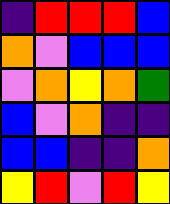[["indigo", "red", "red", "red", "blue"], ["orange", "violet", "blue", "blue", "blue"], ["violet", "orange", "yellow", "orange", "green"], ["blue", "violet", "orange", "indigo", "indigo"], ["blue", "blue", "indigo", "indigo", "orange"], ["yellow", "red", "violet", "red", "yellow"]]